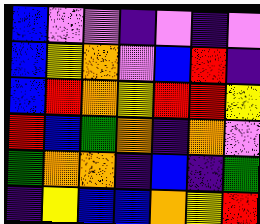[["blue", "violet", "violet", "indigo", "violet", "indigo", "violet"], ["blue", "yellow", "orange", "violet", "blue", "red", "indigo"], ["blue", "red", "orange", "yellow", "red", "red", "yellow"], ["red", "blue", "green", "orange", "indigo", "orange", "violet"], ["green", "orange", "orange", "indigo", "blue", "indigo", "green"], ["indigo", "yellow", "blue", "blue", "orange", "yellow", "red"]]